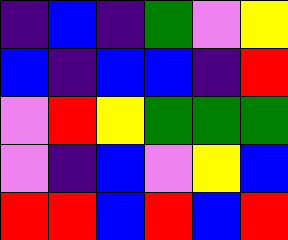[["indigo", "blue", "indigo", "green", "violet", "yellow"], ["blue", "indigo", "blue", "blue", "indigo", "red"], ["violet", "red", "yellow", "green", "green", "green"], ["violet", "indigo", "blue", "violet", "yellow", "blue"], ["red", "red", "blue", "red", "blue", "red"]]